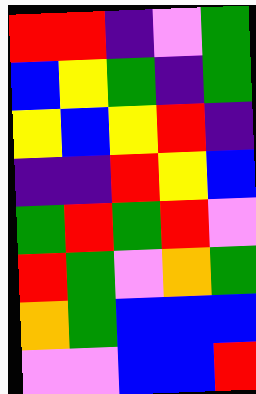[["red", "red", "indigo", "violet", "green"], ["blue", "yellow", "green", "indigo", "green"], ["yellow", "blue", "yellow", "red", "indigo"], ["indigo", "indigo", "red", "yellow", "blue"], ["green", "red", "green", "red", "violet"], ["red", "green", "violet", "orange", "green"], ["orange", "green", "blue", "blue", "blue"], ["violet", "violet", "blue", "blue", "red"]]